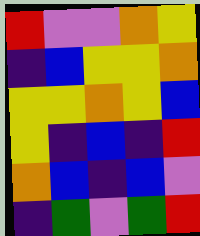[["red", "violet", "violet", "orange", "yellow"], ["indigo", "blue", "yellow", "yellow", "orange"], ["yellow", "yellow", "orange", "yellow", "blue"], ["yellow", "indigo", "blue", "indigo", "red"], ["orange", "blue", "indigo", "blue", "violet"], ["indigo", "green", "violet", "green", "red"]]